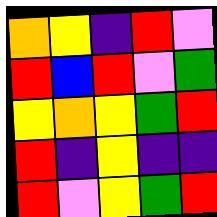[["orange", "yellow", "indigo", "red", "violet"], ["red", "blue", "red", "violet", "green"], ["yellow", "orange", "yellow", "green", "red"], ["red", "indigo", "yellow", "indigo", "indigo"], ["red", "violet", "yellow", "green", "red"]]